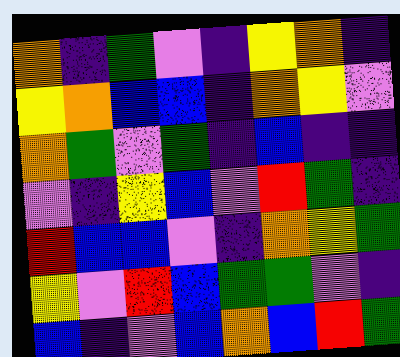[["orange", "indigo", "green", "violet", "indigo", "yellow", "orange", "indigo"], ["yellow", "orange", "blue", "blue", "indigo", "orange", "yellow", "violet"], ["orange", "green", "violet", "green", "indigo", "blue", "indigo", "indigo"], ["violet", "indigo", "yellow", "blue", "violet", "red", "green", "indigo"], ["red", "blue", "blue", "violet", "indigo", "orange", "yellow", "green"], ["yellow", "violet", "red", "blue", "green", "green", "violet", "indigo"], ["blue", "indigo", "violet", "blue", "orange", "blue", "red", "green"]]